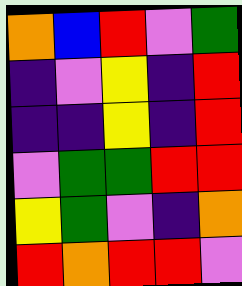[["orange", "blue", "red", "violet", "green"], ["indigo", "violet", "yellow", "indigo", "red"], ["indigo", "indigo", "yellow", "indigo", "red"], ["violet", "green", "green", "red", "red"], ["yellow", "green", "violet", "indigo", "orange"], ["red", "orange", "red", "red", "violet"]]